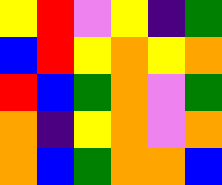[["yellow", "red", "violet", "yellow", "indigo", "green"], ["blue", "red", "yellow", "orange", "yellow", "orange"], ["red", "blue", "green", "orange", "violet", "green"], ["orange", "indigo", "yellow", "orange", "violet", "orange"], ["orange", "blue", "green", "orange", "orange", "blue"]]